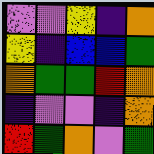[["violet", "violet", "yellow", "indigo", "orange"], ["yellow", "indigo", "blue", "blue", "green"], ["orange", "green", "green", "red", "orange"], ["indigo", "violet", "violet", "indigo", "orange"], ["red", "green", "orange", "violet", "green"]]